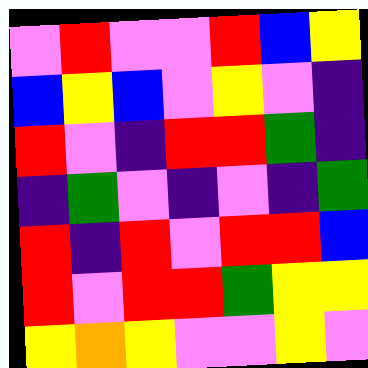[["violet", "red", "violet", "violet", "red", "blue", "yellow"], ["blue", "yellow", "blue", "violet", "yellow", "violet", "indigo"], ["red", "violet", "indigo", "red", "red", "green", "indigo"], ["indigo", "green", "violet", "indigo", "violet", "indigo", "green"], ["red", "indigo", "red", "violet", "red", "red", "blue"], ["red", "violet", "red", "red", "green", "yellow", "yellow"], ["yellow", "orange", "yellow", "violet", "violet", "yellow", "violet"]]